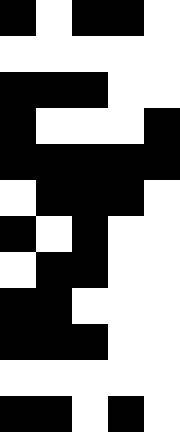[["black", "white", "black", "black", "white"], ["white", "white", "white", "white", "white"], ["black", "black", "black", "white", "white"], ["black", "white", "white", "white", "black"], ["black", "black", "black", "black", "black"], ["white", "black", "black", "black", "white"], ["black", "white", "black", "white", "white"], ["white", "black", "black", "white", "white"], ["black", "black", "white", "white", "white"], ["black", "black", "black", "white", "white"], ["white", "white", "white", "white", "white"], ["black", "black", "white", "black", "white"]]